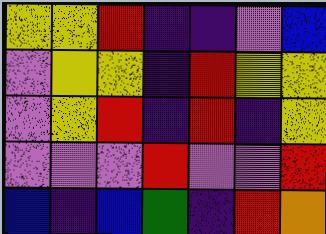[["yellow", "yellow", "red", "indigo", "indigo", "violet", "blue"], ["violet", "yellow", "yellow", "indigo", "red", "yellow", "yellow"], ["violet", "yellow", "red", "indigo", "red", "indigo", "yellow"], ["violet", "violet", "violet", "red", "violet", "violet", "red"], ["blue", "indigo", "blue", "green", "indigo", "red", "orange"]]